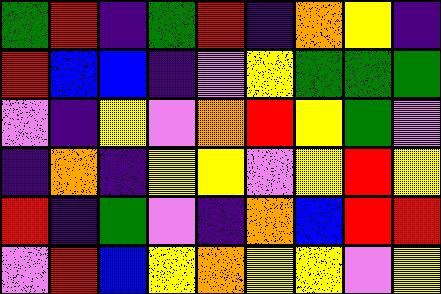[["green", "red", "indigo", "green", "red", "indigo", "orange", "yellow", "indigo"], ["red", "blue", "blue", "indigo", "violet", "yellow", "green", "green", "green"], ["violet", "indigo", "yellow", "violet", "orange", "red", "yellow", "green", "violet"], ["indigo", "orange", "indigo", "yellow", "yellow", "violet", "yellow", "red", "yellow"], ["red", "indigo", "green", "violet", "indigo", "orange", "blue", "red", "red"], ["violet", "red", "blue", "yellow", "orange", "yellow", "yellow", "violet", "yellow"]]